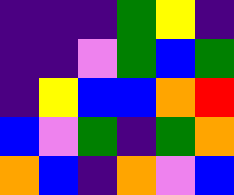[["indigo", "indigo", "indigo", "green", "yellow", "indigo"], ["indigo", "indigo", "violet", "green", "blue", "green"], ["indigo", "yellow", "blue", "blue", "orange", "red"], ["blue", "violet", "green", "indigo", "green", "orange"], ["orange", "blue", "indigo", "orange", "violet", "blue"]]